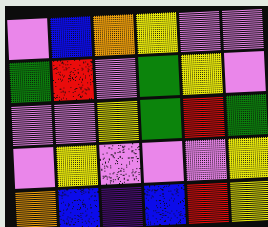[["violet", "blue", "orange", "yellow", "violet", "violet"], ["green", "red", "violet", "green", "yellow", "violet"], ["violet", "violet", "yellow", "green", "red", "green"], ["violet", "yellow", "violet", "violet", "violet", "yellow"], ["orange", "blue", "indigo", "blue", "red", "yellow"]]